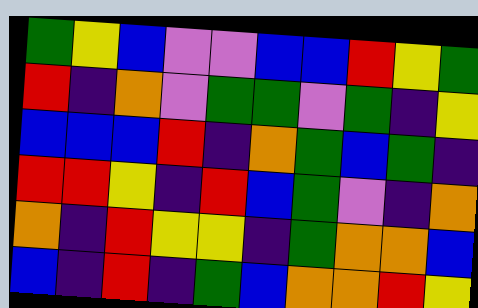[["green", "yellow", "blue", "violet", "violet", "blue", "blue", "red", "yellow", "green"], ["red", "indigo", "orange", "violet", "green", "green", "violet", "green", "indigo", "yellow"], ["blue", "blue", "blue", "red", "indigo", "orange", "green", "blue", "green", "indigo"], ["red", "red", "yellow", "indigo", "red", "blue", "green", "violet", "indigo", "orange"], ["orange", "indigo", "red", "yellow", "yellow", "indigo", "green", "orange", "orange", "blue"], ["blue", "indigo", "red", "indigo", "green", "blue", "orange", "orange", "red", "yellow"]]